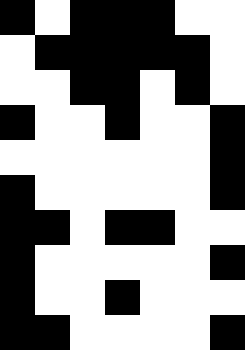[["black", "white", "black", "black", "black", "white", "white"], ["white", "black", "black", "black", "black", "black", "white"], ["white", "white", "black", "black", "white", "black", "white"], ["black", "white", "white", "black", "white", "white", "black"], ["white", "white", "white", "white", "white", "white", "black"], ["black", "white", "white", "white", "white", "white", "black"], ["black", "black", "white", "black", "black", "white", "white"], ["black", "white", "white", "white", "white", "white", "black"], ["black", "white", "white", "black", "white", "white", "white"], ["black", "black", "white", "white", "white", "white", "black"]]